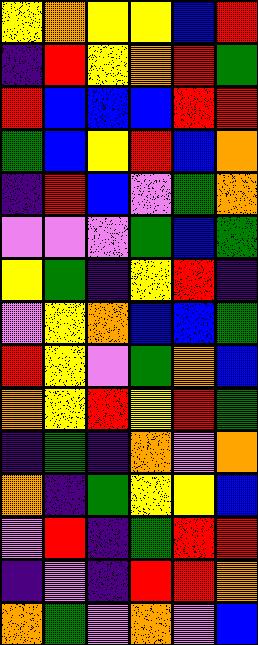[["yellow", "orange", "yellow", "yellow", "blue", "red"], ["indigo", "red", "yellow", "orange", "red", "green"], ["red", "blue", "blue", "blue", "red", "red"], ["green", "blue", "yellow", "red", "blue", "orange"], ["indigo", "red", "blue", "violet", "green", "orange"], ["violet", "violet", "violet", "green", "blue", "green"], ["yellow", "green", "indigo", "yellow", "red", "indigo"], ["violet", "yellow", "orange", "blue", "blue", "green"], ["red", "yellow", "violet", "green", "orange", "blue"], ["orange", "yellow", "red", "yellow", "red", "green"], ["indigo", "green", "indigo", "orange", "violet", "orange"], ["orange", "indigo", "green", "yellow", "yellow", "blue"], ["violet", "red", "indigo", "green", "red", "red"], ["indigo", "violet", "indigo", "red", "red", "orange"], ["orange", "green", "violet", "orange", "violet", "blue"]]